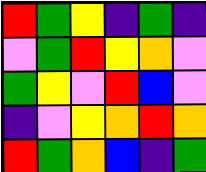[["red", "green", "yellow", "indigo", "green", "indigo"], ["violet", "green", "red", "yellow", "orange", "violet"], ["green", "yellow", "violet", "red", "blue", "violet"], ["indigo", "violet", "yellow", "orange", "red", "orange"], ["red", "green", "orange", "blue", "indigo", "green"]]